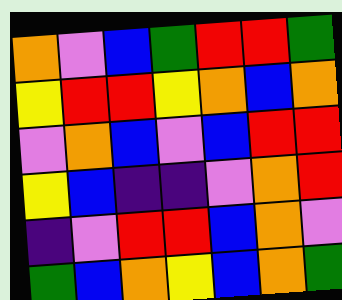[["orange", "violet", "blue", "green", "red", "red", "green"], ["yellow", "red", "red", "yellow", "orange", "blue", "orange"], ["violet", "orange", "blue", "violet", "blue", "red", "red"], ["yellow", "blue", "indigo", "indigo", "violet", "orange", "red"], ["indigo", "violet", "red", "red", "blue", "orange", "violet"], ["green", "blue", "orange", "yellow", "blue", "orange", "green"]]